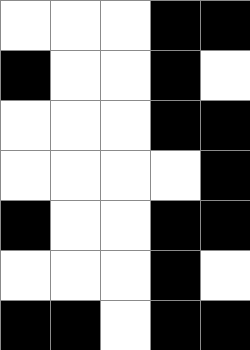[["white", "white", "white", "black", "black"], ["black", "white", "white", "black", "white"], ["white", "white", "white", "black", "black"], ["white", "white", "white", "white", "black"], ["black", "white", "white", "black", "black"], ["white", "white", "white", "black", "white"], ["black", "black", "white", "black", "black"]]